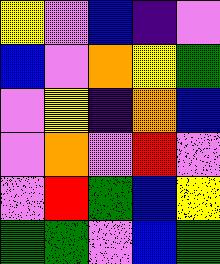[["yellow", "violet", "blue", "indigo", "violet"], ["blue", "violet", "orange", "yellow", "green"], ["violet", "yellow", "indigo", "orange", "blue"], ["violet", "orange", "violet", "red", "violet"], ["violet", "red", "green", "blue", "yellow"], ["green", "green", "violet", "blue", "green"]]